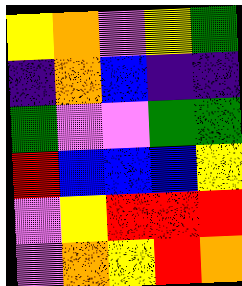[["yellow", "orange", "violet", "yellow", "green"], ["indigo", "orange", "blue", "indigo", "indigo"], ["green", "violet", "violet", "green", "green"], ["red", "blue", "blue", "blue", "yellow"], ["violet", "yellow", "red", "red", "red"], ["violet", "orange", "yellow", "red", "orange"]]